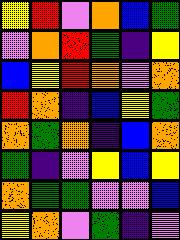[["yellow", "red", "violet", "orange", "blue", "green"], ["violet", "orange", "red", "green", "indigo", "yellow"], ["blue", "yellow", "red", "orange", "violet", "orange"], ["red", "orange", "indigo", "blue", "yellow", "green"], ["orange", "green", "orange", "indigo", "blue", "orange"], ["green", "indigo", "violet", "yellow", "blue", "yellow"], ["orange", "green", "green", "violet", "violet", "blue"], ["yellow", "orange", "violet", "green", "indigo", "violet"]]